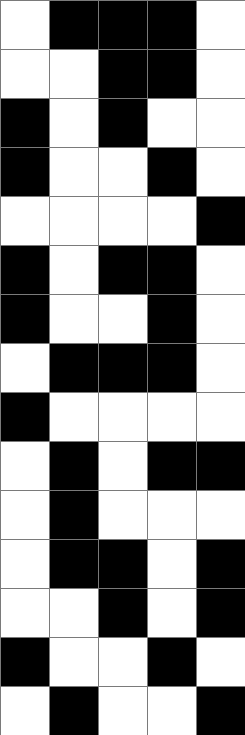[["white", "black", "black", "black", "white"], ["white", "white", "black", "black", "white"], ["black", "white", "black", "white", "white"], ["black", "white", "white", "black", "white"], ["white", "white", "white", "white", "black"], ["black", "white", "black", "black", "white"], ["black", "white", "white", "black", "white"], ["white", "black", "black", "black", "white"], ["black", "white", "white", "white", "white"], ["white", "black", "white", "black", "black"], ["white", "black", "white", "white", "white"], ["white", "black", "black", "white", "black"], ["white", "white", "black", "white", "black"], ["black", "white", "white", "black", "white"], ["white", "black", "white", "white", "black"]]